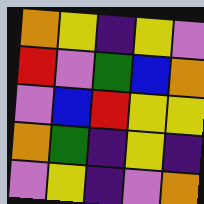[["orange", "yellow", "indigo", "yellow", "violet"], ["red", "violet", "green", "blue", "orange"], ["violet", "blue", "red", "yellow", "yellow"], ["orange", "green", "indigo", "yellow", "indigo"], ["violet", "yellow", "indigo", "violet", "orange"]]